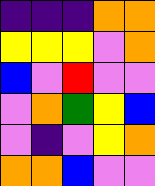[["indigo", "indigo", "indigo", "orange", "orange"], ["yellow", "yellow", "yellow", "violet", "orange"], ["blue", "violet", "red", "violet", "violet"], ["violet", "orange", "green", "yellow", "blue"], ["violet", "indigo", "violet", "yellow", "orange"], ["orange", "orange", "blue", "violet", "violet"]]